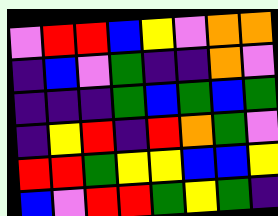[["violet", "red", "red", "blue", "yellow", "violet", "orange", "orange"], ["indigo", "blue", "violet", "green", "indigo", "indigo", "orange", "violet"], ["indigo", "indigo", "indigo", "green", "blue", "green", "blue", "green"], ["indigo", "yellow", "red", "indigo", "red", "orange", "green", "violet"], ["red", "red", "green", "yellow", "yellow", "blue", "blue", "yellow"], ["blue", "violet", "red", "red", "green", "yellow", "green", "indigo"]]